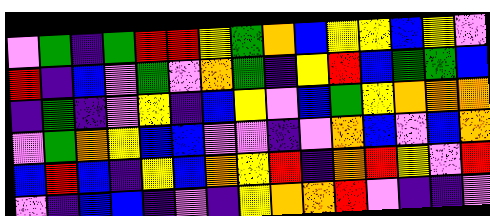[["violet", "green", "indigo", "green", "red", "red", "yellow", "green", "orange", "blue", "yellow", "yellow", "blue", "yellow", "violet"], ["red", "indigo", "blue", "violet", "green", "violet", "orange", "green", "indigo", "yellow", "red", "blue", "green", "green", "blue"], ["indigo", "green", "indigo", "violet", "yellow", "indigo", "blue", "yellow", "violet", "blue", "green", "yellow", "orange", "orange", "orange"], ["violet", "green", "orange", "yellow", "blue", "blue", "violet", "violet", "indigo", "violet", "orange", "blue", "violet", "blue", "orange"], ["blue", "red", "blue", "indigo", "yellow", "blue", "orange", "yellow", "red", "indigo", "orange", "red", "yellow", "violet", "red"], ["violet", "indigo", "blue", "blue", "indigo", "violet", "indigo", "yellow", "orange", "orange", "red", "violet", "indigo", "indigo", "violet"]]